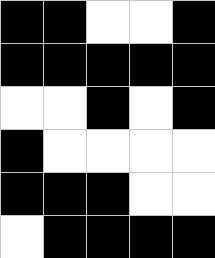[["black", "black", "white", "white", "black"], ["black", "black", "black", "black", "black"], ["white", "white", "black", "white", "black"], ["black", "white", "white", "white", "white"], ["black", "black", "black", "white", "white"], ["white", "black", "black", "black", "black"]]